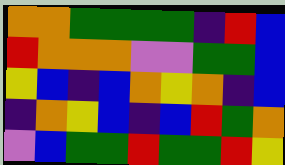[["orange", "orange", "green", "green", "green", "green", "indigo", "red", "blue"], ["red", "orange", "orange", "orange", "violet", "violet", "green", "green", "blue"], ["yellow", "blue", "indigo", "blue", "orange", "yellow", "orange", "indigo", "blue"], ["indigo", "orange", "yellow", "blue", "indigo", "blue", "red", "green", "orange"], ["violet", "blue", "green", "green", "red", "green", "green", "red", "yellow"]]